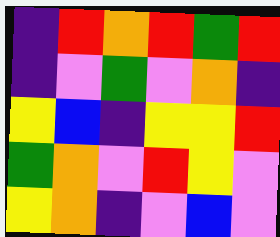[["indigo", "red", "orange", "red", "green", "red"], ["indigo", "violet", "green", "violet", "orange", "indigo"], ["yellow", "blue", "indigo", "yellow", "yellow", "red"], ["green", "orange", "violet", "red", "yellow", "violet"], ["yellow", "orange", "indigo", "violet", "blue", "violet"]]